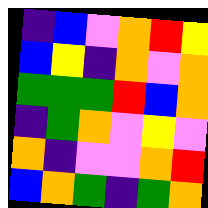[["indigo", "blue", "violet", "orange", "red", "yellow"], ["blue", "yellow", "indigo", "orange", "violet", "orange"], ["green", "green", "green", "red", "blue", "orange"], ["indigo", "green", "orange", "violet", "yellow", "violet"], ["orange", "indigo", "violet", "violet", "orange", "red"], ["blue", "orange", "green", "indigo", "green", "orange"]]